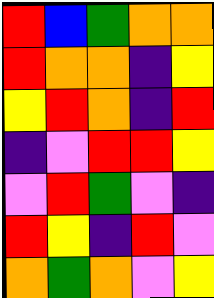[["red", "blue", "green", "orange", "orange"], ["red", "orange", "orange", "indigo", "yellow"], ["yellow", "red", "orange", "indigo", "red"], ["indigo", "violet", "red", "red", "yellow"], ["violet", "red", "green", "violet", "indigo"], ["red", "yellow", "indigo", "red", "violet"], ["orange", "green", "orange", "violet", "yellow"]]